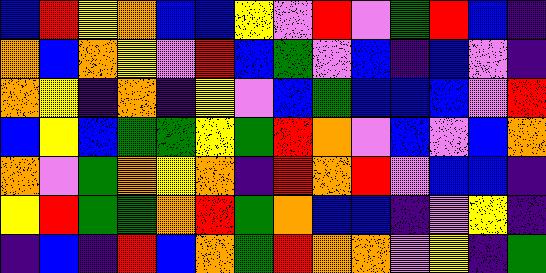[["blue", "red", "yellow", "orange", "blue", "blue", "yellow", "violet", "red", "violet", "green", "red", "blue", "indigo"], ["orange", "blue", "orange", "yellow", "violet", "red", "blue", "green", "violet", "blue", "indigo", "blue", "violet", "indigo"], ["orange", "yellow", "indigo", "orange", "indigo", "yellow", "violet", "blue", "green", "blue", "blue", "blue", "violet", "red"], ["blue", "yellow", "blue", "green", "green", "yellow", "green", "red", "orange", "violet", "blue", "violet", "blue", "orange"], ["orange", "violet", "green", "orange", "yellow", "orange", "indigo", "red", "orange", "red", "violet", "blue", "blue", "indigo"], ["yellow", "red", "green", "green", "orange", "red", "green", "orange", "blue", "blue", "indigo", "violet", "yellow", "indigo"], ["indigo", "blue", "indigo", "red", "blue", "orange", "green", "red", "orange", "orange", "violet", "yellow", "indigo", "green"]]